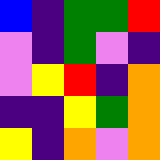[["blue", "indigo", "green", "green", "red"], ["violet", "indigo", "green", "violet", "indigo"], ["violet", "yellow", "red", "indigo", "orange"], ["indigo", "indigo", "yellow", "green", "orange"], ["yellow", "indigo", "orange", "violet", "orange"]]